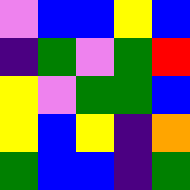[["violet", "blue", "blue", "yellow", "blue"], ["indigo", "green", "violet", "green", "red"], ["yellow", "violet", "green", "green", "blue"], ["yellow", "blue", "yellow", "indigo", "orange"], ["green", "blue", "blue", "indigo", "green"]]